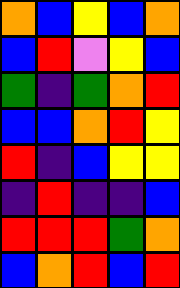[["orange", "blue", "yellow", "blue", "orange"], ["blue", "red", "violet", "yellow", "blue"], ["green", "indigo", "green", "orange", "red"], ["blue", "blue", "orange", "red", "yellow"], ["red", "indigo", "blue", "yellow", "yellow"], ["indigo", "red", "indigo", "indigo", "blue"], ["red", "red", "red", "green", "orange"], ["blue", "orange", "red", "blue", "red"]]